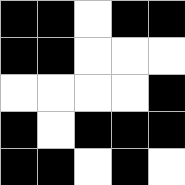[["black", "black", "white", "black", "black"], ["black", "black", "white", "white", "white"], ["white", "white", "white", "white", "black"], ["black", "white", "black", "black", "black"], ["black", "black", "white", "black", "white"]]